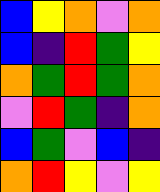[["blue", "yellow", "orange", "violet", "orange"], ["blue", "indigo", "red", "green", "yellow"], ["orange", "green", "red", "green", "orange"], ["violet", "red", "green", "indigo", "orange"], ["blue", "green", "violet", "blue", "indigo"], ["orange", "red", "yellow", "violet", "yellow"]]